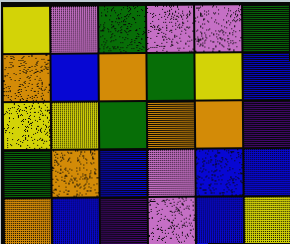[["yellow", "violet", "green", "violet", "violet", "green"], ["orange", "blue", "orange", "green", "yellow", "blue"], ["yellow", "yellow", "green", "orange", "orange", "indigo"], ["green", "orange", "blue", "violet", "blue", "blue"], ["orange", "blue", "indigo", "violet", "blue", "yellow"]]